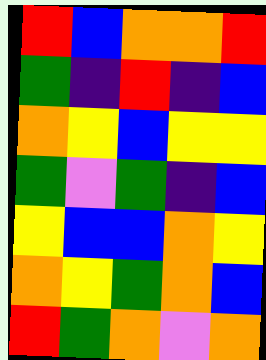[["red", "blue", "orange", "orange", "red"], ["green", "indigo", "red", "indigo", "blue"], ["orange", "yellow", "blue", "yellow", "yellow"], ["green", "violet", "green", "indigo", "blue"], ["yellow", "blue", "blue", "orange", "yellow"], ["orange", "yellow", "green", "orange", "blue"], ["red", "green", "orange", "violet", "orange"]]